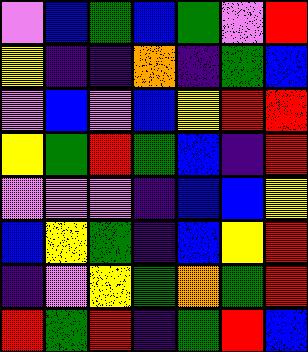[["violet", "blue", "green", "blue", "green", "violet", "red"], ["yellow", "indigo", "indigo", "orange", "indigo", "green", "blue"], ["violet", "blue", "violet", "blue", "yellow", "red", "red"], ["yellow", "green", "red", "green", "blue", "indigo", "red"], ["violet", "violet", "violet", "indigo", "blue", "blue", "yellow"], ["blue", "yellow", "green", "indigo", "blue", "yellow", "red"], ["indigo", "violet", "yellow", "green", "orange", "green", "red"], ["red", "green", "red", "indigo", "green", "red", "blue"]]